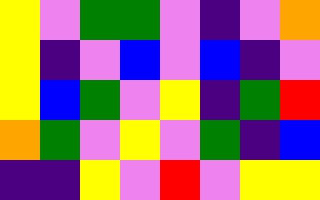[["yellow", "violet", "green", "green", "violet", "indigo", "violet", "orange"], ["yellow", "indigo", "violet", "blue", "violet", "blue", "indigo", "violet"], ["yellow", "blue", "green", "violet", "yellow", "indigo", "green", "red"], ["orange", "green", "violet", "yellow", "violet", "green", "indigo", "blue"], ["indigo", "indigo", "yellow", "violet", "red", "violet", "yellow", "yellow"]]